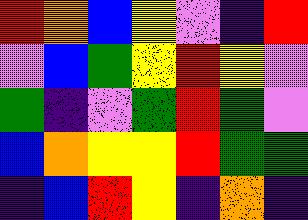[["red", "orange", "blue", "yellow", "violet", "indigo", "red"], ["violet", "blue", "green", "yellow", "red", "yellow", "violet"], ["green", "indigo", "violet", "green", "red", "green", "violet"], ["blue", "orange", "yellow", "yellow", "red", "green", "green"], ["indigo", "blue", "red", "yellow", "indigo", "orange", "indigo"]]